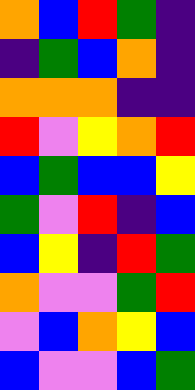[["orange", "blue", "red", "green", "indigo"], ["indigo", "green", "blue", "orange", "indigo"], ["orange", "orange", "orange", "indigo", "indigo"], ["red", "violet", "yellow", "orange", "red"], ["blue", "green", "blue", "blue", "yellow"], ["green", "violet", "red", "indigo", "blue"], ["blue", "yellow", "indigo", "red", "green"], ["orange", "violet", "violet", "green", "red"], ["violet", "blue", "orange", "yellow", "blue"], ["blue", "violet", "violet", "blue", "green"]]